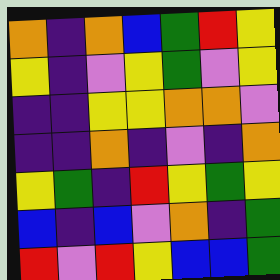[["orange", "indigo", "orange", "blue", "green", "red", "yellow"], ["yellow", "indigo", "violet", "yellow", "green", "violet", "yellow"], ["indigo", "indigo", "yellow", "yellow", "orange", "orange", "violet"], ["indigo", "indigo", "orange", "indigo", "violet", "indigo", "orange"], ["yellow", "green", "indigo", "red", "yellow", "green", "yellow"], ["blue", "indigo", "blue", "violet", "orange", "indigo", "green"], ["red", "violet", "red", "yellow", "blue", "blue", "green"]]